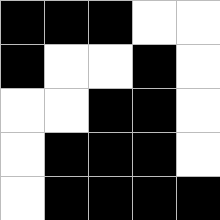[["black", "black", "black", "white", "white"], ["black", "white", "white", "black", "white"], ["white", "white", "black", "black", "white"], ["white", "black", "black", "black", "white"], ["white", "black", "black", "black", "black"]]